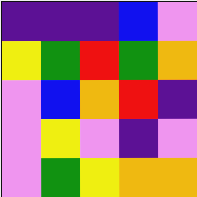[["indigo", "indigo", "indigo", "blue", "violet"], ["yellow", "green", "red", "green", "orange"], ["violet", "blue", "orange", "red", "indigo"], ["violet", "yellow", "violet", "indigo", "violet"], ["violet", "green", "yellow", "orange", "orange"]]